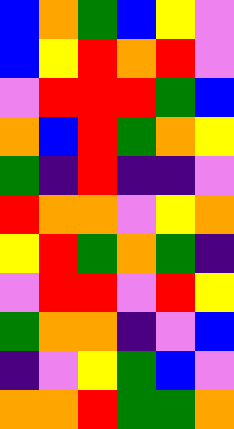[["blue", "orange", "green", "blue", "yellow", "violet"], ["blue", "yellow", "red", "orange", "red", "violet"], ["violet", "red", "red", "red", "green", "blue"], ["orange", "blue", "red", "green", "orange", "yellow"], ["green", "indigo", "red", "indigo", "indigo", "violet"], ["red", "orange", "orange", "violet", "yellow", "orange"], ["yellow", "red", "green", "orange", "green", "indigo"], ["violet", "red", "red", "violet", "red", "yellow"], ["green", "orange", "orange", "indigo", "violet", "blue"], ["indigo", "violet", "yellow", "green", "blue", "violet"], ["orange", "orange", "red", "green", "green", "orange"]]